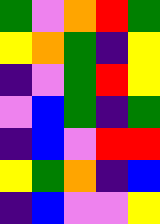[["green", "violet", "orange", "red", "green"], ["yellow", "orange", "green", "indigo", "yellow"], ["indigo", "violet", "green", "red", "yellow"], ["violet", "blue", "green", "indigo", "green"], ["indigo", "blue", "violet", "red", "red"], ["yellow", "green", "orange", "indigo", "blue"], ["indigo", "blue", "violet", "violet", "yellow"]]